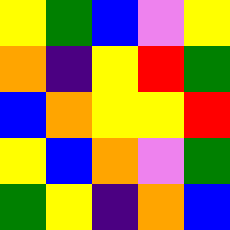[["yellow", "green", "blue", "violet", "yellow"], ["orange", "indigo", "yellow", "red", "green"], ["blue", "orange", "yellow", "yellow", "red"], ["yellow", "blue", "orange", "violet", "green"], ["green", "yellow", "indigo", "orange", "blue"]]